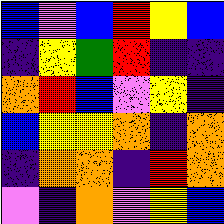[["blue", "violet", "blue", "red", "yellow", "blue"], ["indigo", "yellow", "green", "red", "indigo", "indigo"], ["orange", "red", "blue", "violet", "yellow", "indigo"], ["blue", "yellow", "yellow", "orange", "indigo", "orange"], ["indigo", "orange", "orange", "indigo", "red", "orange"], ["violet", "indigo", "orange", "violet", "yellow", "blue"]]